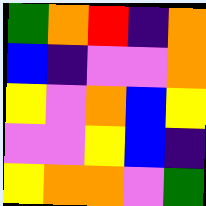[["green", "orange", "red", "indigo", "orange"], ["blue", "indigo", "violet", "violet", "orange"], ["yellow", "violet", "orange", "blue", "yellow"], ["violet", "violet", "yellow", "blue", "indigo"], ["yellow", "orange", "orange", "violet", "green"]]